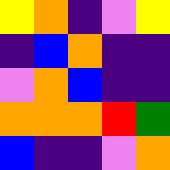[["yellow", "orange", "indigo", "violet", "yellow"], ["indigo", "blue", "orange", "indigo", "indigo"], ["violet", "orange", "blue", "indigo", "indigo"], ["orange", "orange", "orange", "red", "green"], ["blue", "indigo", "indigo", "violet", "orange"]]